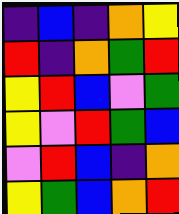[["indigo", "blue", "indigo", "orange", "yellow"], ["red", "indigo", "orange", "green", "red"], ["yellow", "red", "blue", "violet", "green"], ["yellow", "violet", "red", "green", "blue"], ["violet", "red", "blue", "indigo", "orange"], ["yellow", "green", "blue", "orange", "red"]]